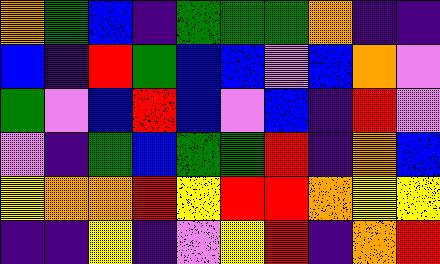[["orange", "green", "blue", "indigo", "green", "green", "green", "orange", "indigo", "indigo"], ["blue", "indigo", "red", "green", "blue", "blue", "violet", "blue", "orange", "violet"], ["green", "violet", "blue", "red", "blue", "violet", "blue", "indigo", "red", "violet"], ["violet", "indigo", "green", "blue", "green", "green", "red", "indigo", "orange", "blue"], ["yellow", "orange", "orange", "red", "yellow", "red", "red", "orange", "yellow", "yellow"], ["indigo", "indigo", "yellow", "indigo", "violet", "yellow", "red", "indigo", "orange", "red"]]